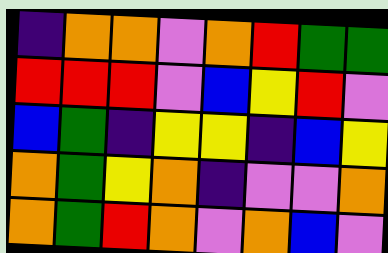[["indigo", "orange", "orange", "violet", "orange", "red", "green", "green"], ["red", "red", "red", "violet", "blue", "yellow", "red", "violet"], ["blue", "green", "indigo", "yellow", "yellow", "indigo", "blue", "yellow"], ["orange", "green", "yellow", "orange", "indigo", "violet", "violet", "orange"], ["orange", "green", "red", "orange", "violet", "orange", "blue", "violet"]]